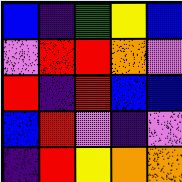[["blue", "indigo", "green", "yellow", "blue"], ["violet", "red", "red", "orange", "violet"], ["red", "indigo", "red", "blue", "blue"], ["blue", "red", "violet", "indigo", "violet"], ["indigo", "red", "yellow", "orange", "orange"]]